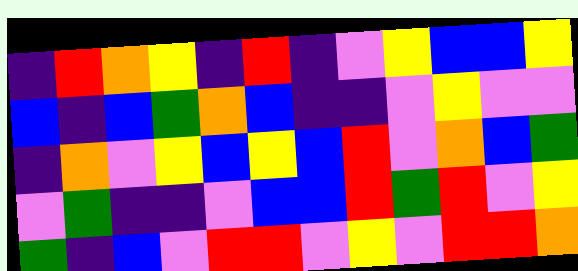[["indigo", "red", "orange", "yellow", "indigo", "red", "indigo", "violet", "yellow", "blue", "blue", "yellow"], ["blue", "indigo", "blue", "green", "orange", "blue", "indigo", "indigo", "violet", "yellow", "violet", "violet"], ["indigo", "orange", "violet", "yellow", "blue", "yellow", "blue", "red", "violet", "orange", "blue", "green"], ["violet", "green", "indigo", "indigo", "violet", "blue", "blue", "red", "green", "red", "violet", "yellow"], ["green", "indigo", "blue", "violet", "red", "red", "violet", "yellow", "violet", "red", "red", "orange"]]